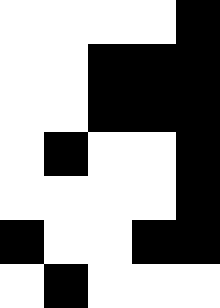[["white", "white", "white", "white", "black"], ["white", "white", "black", "black", "black"], ["white", "white", "black", "black", "black"], ["white", "black", "white", "white", "black"], ["white", "white", "white", "white", "black"], ["black", "white", "white", "black", "black"], ["white", "black", "white", "white", "white"]]